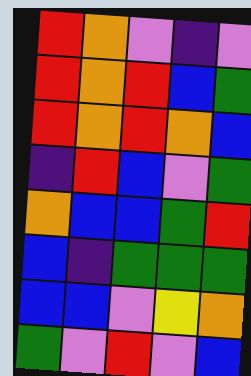[["red", "orange", "violet", "indigo", "violet"], ["red", "orange", "red", "blue", "green"], ["red", "orange", "red", "orange", "blue"], ["indigo", "red", "blue", "violet", "green"], ["orange", "blue", "blue", "green", "red"], ["blue", "indigo", "green", "green", "green"], ["blue", "blue", "violet", "yellow", "orange"], ["green", "violet", "red", "violet", "blue"]]